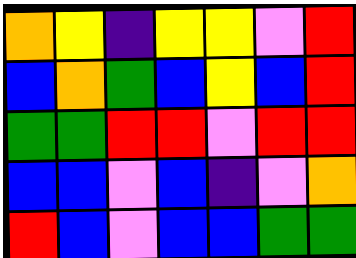[["orange", "yellow", "indigo", "yellow", "yellow", "violet", "red"], ["blue", "orange", "green", "blue", "yellow", "blue", "red"], ["green", "green", "red", "red", "violet", "red", "red"], ["blue", "blue", "violet", "blue", "indigo", "violet", "orange"], ["red", "blue", "violet", "blue", "blue", "green", "green"]]